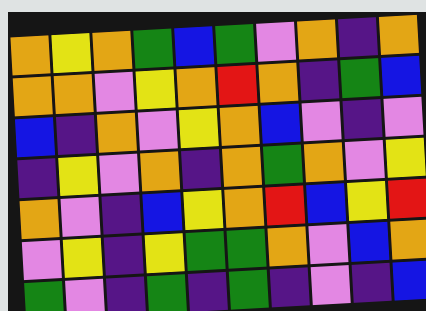[["orange", "yellow", "orange", "green", "blue", "green", "violet", "orange", "indigo", "orange"], ["orange", "orange", "violet", "yellow", "orange", "red", "orange", "indigo", "green", "blue"], ["blue", "indigo", "orange", "violet", "yellow", "orange", "blue", "violet", "indigo", "violet"], ["indigo", "yellow", "violet", "orange", "indigo", "orange", "green", "orange", "violet", "yellow"], ["orange", "violet", "indigo", "blue", "yellow", "orange", "red", "blue", "yellow", "red"], ["violet", "yellow", "indigo", "yellow", "green", "green", "orange", "violet", "blue", "orange"], ["green", "violet", "indigo", "green", "indigo", "green", "indigo", "violet", "indigo", "blue"]]